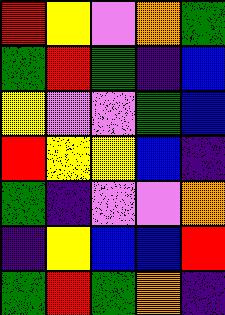[["red", "yellow", "violet", "orange", "green"], ["green", "red", "green", "indigo", "blue"], ["yellow", "violet", "violet", "green", "blue"], ["red", "yellow", "yellow", "blue", "indigo"], ["green", "indigo", "violet", "violet", "orange"], ["indigo", "yellow", "blue", "blue", "red"], ["green", "red", "green", "orange", "indigo"]]